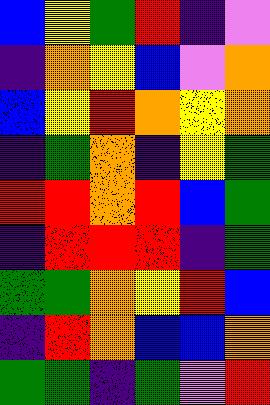[["blue", "yellow", "green", "red", "indigo", "violet"], ["indigo", "orange", "yellow", "blue", "violet", "orange"], ["blue", "yellow", "red", "orange", "yellow", "orange"], ["indigo", "green", "orange", "indigo", "yellow", "green"], ["red", "red", "orange", "red", "blue", "green"], ["indigo", "red", "red", "red", "indigo", "green"], ["green", "green", "orange", "yellow", "red", "blue"], ["indigo", "red", "orange", "blue", "blue", "orange"], ["green", "green", "indigo", "green", "violet", "red"]]